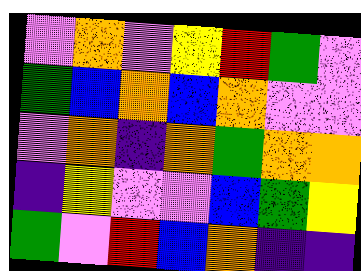[["violet", "orange", "violet", "yellow", "red", "green", "violet"], ["green", "blue", "orange", "blue", "orange", "violet", "violet"], ["violet", "orange", "indigo", "orange", "green", "orange", "orange"], ["indigo", "yellow", "violet", "violet", "blue", "green", "yellow"], ["green", "violet", "red", "blue", "orange", "indigo", "indigo"]]